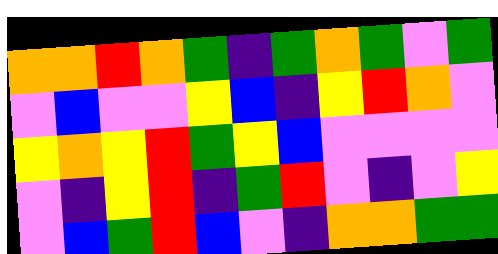[["orange", "orange", "red", "orange", "green", "indigo", "green", "orange", "green", "violet", "green"], ["violet", "blue", "violet", "violet", "yellow", "blue", "indigo", "yellow", "red", "orange", "violet"], ["yellow", "orange", "yellow", "red", "green", "yellow", "blue", "violet", "violet", "violet", "violet"], ["violet", "indigo", "yellow", "red", "indigo", "green", "red", "violet", "indigo", "violet", "yellow"], ["violet", "blue", "green", "red", "blue", "violet", "indigo", "orange", "orange", "green", "green"]]